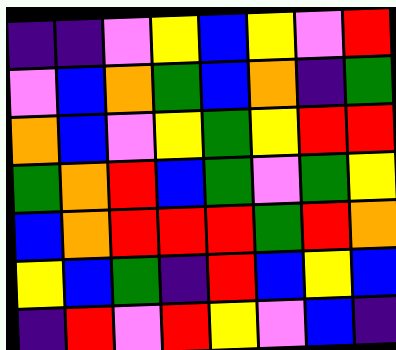[["indigo", "indigo", "violet", "yellow", "blue", "yellow", "violet", "red"], ["violet", "blue", "orange", "green", "blue", "orange", "indigo", "green"], ["orange", "blue", "violet", "yellow", "green", "yellow", "red", "red"], ["green", "orange", "red", "blue", "green", "violet", "green", "yellow"], ["blue", "orange", "red", "red", "red", "green", "red", "orange"], ["yellow", "blue", "green", "indigo", "red", "blue", "yellow", "blue"], ["indigo", "red", "violet", "red", "yellow", "violet", "blue", "indigo"]]